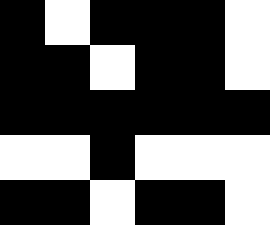[["black", "white", "black", "black", "black", "white"], ["black", "black", "white", "black", "black", "white"], ["black", "black", "black", "black", "black", "black"], ["white", "white", "black", "white", "white", "white"], ["black", "black", "white", "black", "black", "white"]]